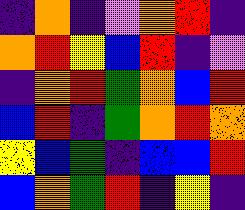[["indigo", "orange", "indigo", "violet", "orange", "red", "indigo"], ["orange", "red", "yellow", "blue", "red", "indigo", "violet"], ["indigo", "orange", "red", "green", "orange", "blue", "red"], ["blue", "red", "indigo", "green", "orange", "red", "orange"], ["yellow", "blue", "green", "indigo", "blue", "blue", "red"], ["blue", "orange", "green", "red", "indigo", "yellow", "indigo"]]